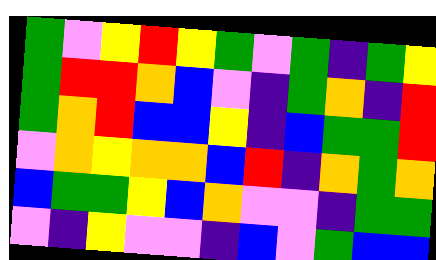[["green", "violet", "yellow", "red", "yellow", "green", "violet", "green", "indigo", "green", "yellow"], ["green", "red", "red", "orange", "blue", "violet", "indigo", "green", "orange", "indigo", "red"], ["green", "orange", "red", "blue", "blue", "yellow", "indigo", "blue", "green", "green", "red"], ["violet", "orange", "yellow", "orange", "orange", "blue", "red", "indigo", "orange", "green", "orange"], ["blue", "green", "green", "yellow", "blue", "orange", "violet", "violet", "indigo", "green", "green"], ["violet", "indigo", "yellow", "violet", "violet", "indigo", "blue", "violet", "green", "blue", "blue"]]